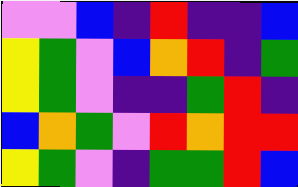[["violet", "violet", "blue", "indigo", "red", "indigo", "indigo", "blue"], ["yellow", "green", "violet", "blue", "orange", "red", "indigo", "green"], ["yellow", "green", "violet", "indigo", "indigo", "green", "red", "indigo"], ["blue", "orange", "green", "violet", "red", "orange", "red", "red"], ["yellow", "green", "violet", "indigo", "green", "green", "red", "blue"]]